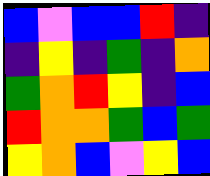[["blue", "violet", "blue", "blue", "red", "indigo"], ["indigo", "yellow", "indigo", "green", "indigo", "orange"], ["green", "orange", "red", "yellow", "indigo", "blue"], ["red", "orange", "orange", "green", "blue", "green"], ["yellow", "orange", "blue", "violet", "yellow", "blue"]]